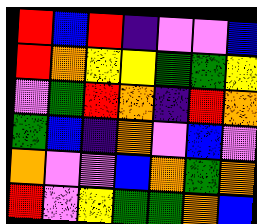[["red", "blue", "red", "indigo", "violet", "violet", "blue"], ["red", "orange", "yellow", "yellow", "green", "green", "yellow"], ["violet", "green", "red", "orange", "indigo", "red", "orange"], ["green", "blue", "indigo", "orange", "violet", "blue", "violet"], ["orange", "violet", "violet", "blue", "orange", "green", "orange"], ["red", "violet", "yellow", "green", "green", "orange", "blue"]]